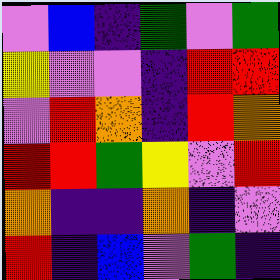[["violet", "blue", "indigo", "green", "violet", "green"], ["yellow", "violet", "violet", "indigo", "red", "red"], ["violet", "red", "orange", "indigo", "red", "orange"], ["red", "red", "green", "yellow", "violet", "red"], ["orange", "indigo", "indigo", "orange", "indigo", "violet"], ["red", "indigo", "blue", "violet", "green", "indigo"]]